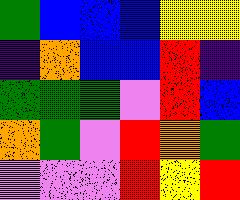[["green", "blue", "blue", "blue", "yellow", "yellow"], ["indigo", "orange", "blue", "blue", "red", "indigo"], ["green", "green", "green", "violet", "red", "blue"], ["orange", "green", "violet", "red", "orange", "green"], ["violet", "violet", "violet", "red", "yellow", "red"]]